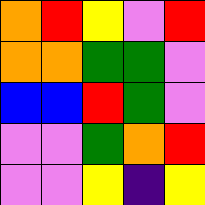[["orange", "red", "yellow", "violet", "red"], ["orange", "orange", "green", "green", "violet"], ["blue", "blue", "red", "green", "violet"], ["violet", "violet", "green", "orange", "red"], ["violet", "violet", "yellow", "indigo", "yellow"]]